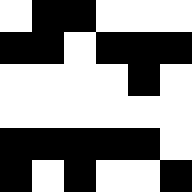[["white", "black", "black", "white", "white", "white"], ["black", "black", "white", "black", "black", "black"], ["white", "white", "white", "white", "black", "white"], ["white", "white", "white", "white", "white", "white"], ["black", "black", "black", "black", "black", "white"], ["black", "white", "black", "white", "white", "black"]]